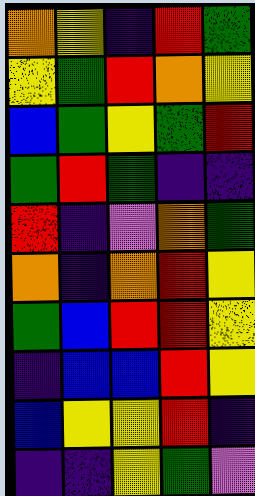[["orange", "yellow", "indigo", "red", "green"], ["yellow", "green", "red", "orange", "yellow"], ["blue", "green", "yellow", "green", "red"], ["green", "red", "green", "indigo", "indigo"], ["red", "indigo", "violet", "orange", "green"], ["orange", "indigo", "orange", "red", "yellow"], ["green", "blue", "red", "red", "yellow"], ["indigo", "blue", "blue", "red", "yellow"], ["blue", "yellow", "yellow", "red", "indigo"], ["indigo", "indigo", "yellow", "green", "violet"]]